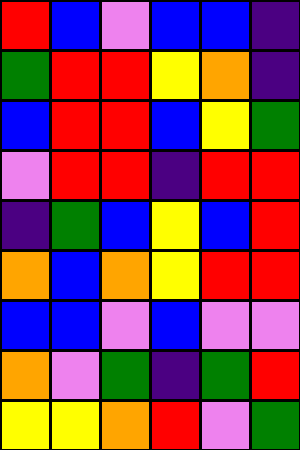[["red", "blue", "violet", "blue", "blue", "indigo"], ["green", "red", "red", "yellow", "orange", "indigo"], ["blue", "red", "red", "blue", "yellow", "green"], ["violet", "red", "red", "indigo", "red", "red"], ["indigo", "green", "blue", "yellow", "blue", "red"], ["orange", "blue", "orange", "yellow", "red", "red"], ["blue", "blue", "violet", "blue", "violet", "violet"], ["orange", "violet", "green", "indigo", "green", "red"], ["yellow", "yellow", "orange", "red", "violet", "green"]]